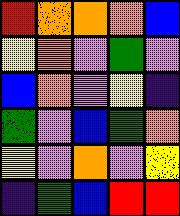[["red", "orange", "orange", "orange", "blue"], ["yellow", "orange", "violet", "green", "violet"], ["blue", "orange", "violet", "yellow", "indigo"], ["green", "violet", "blue", "green", "orange"], ["yellow", "violet", "orange", "violet", "yellow"], ["indigo", "green", "blue", "red", "red"]]